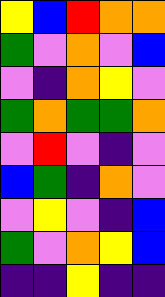[["yellow", "blue", "red", "orange", "orange"], ["green", "violet", "orange", "violet", "blue"], ["violet", "indigo", "orange", "yellow", "violet"], ["green", "orange", "green", "green", "orange"], ["violet", "red", "violet", "indigo", "violet"], ["blue", "green", "indigo", "orange", "violet"], ["violet", "yellow", "violet", "indigo", "blue"], ["green", "violet", "orange", "yellow", "blue"], ["indigo", "indigo", "yellow", "indigo", "indigo"]]